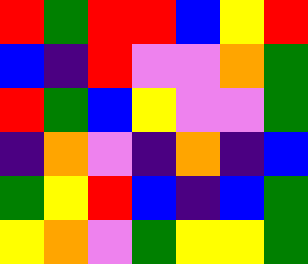[["red", "green", "red", "red", "blue", "yellow", "red"], ["blue", "indigo", "red", "violet", "violet", "orange", "green"], ["red", "green", "blue", "yellow", "violet", "violet", "green"], ["indigo", "orange", "violet", "indigo", "orange", "indigo", "blue"], ["green", "yellow", "red", "blue", "indigo", "blue", "green"], ["yellow", "orange", "violet", "green", "yellow", "yellow", "green"]]